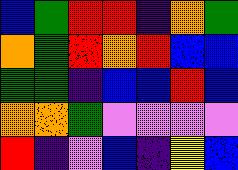[["blue", "green", "red", "red", "indigo", "orange", "green"], ["orange", "green", "red", "orange", "red", "blue", "blue"], ["green", "green", "indigo", "blue", "blue", "red", "blue"], ["orange", "orange", "green", "violet", "violet", "violet", "violet"], ["red", "indigo", "violet", "blue", "indigo", "yellow", "blue"]]